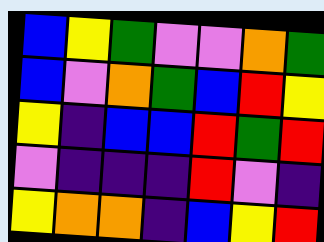[["blue", "yellow", "green", "violet", "violet", "orange", "green"], ["blue", "violet", "orange", "green", "blue", "red", "yellow"], ["yellow", "indigo", "blue", "blue", "red", "green", "red"], ["violet", "indigo", "indigo", "indigo", "red", "violet", "indigo"], ["yellow", "orange", "orange", "indigo", "blue", "yellow", "red"]]